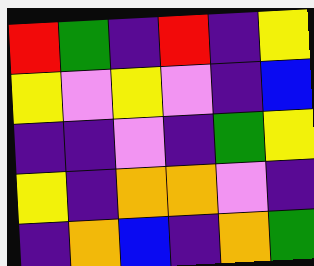[["red", "green", "indigo", "red", "indigo", "yellow"], ["yellow", "violet", "yellow", "violet", "indigo", "blue"], ["indigo", "indigo", "violet", "indigo", "green", "yellow"], ["yellow", "indigo", "orange", "orange", "violet", "indigo"], ["indigo", "orange", "blue", "indigo", "orange", "green"]]